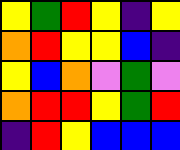[["yellow", "green", "red", "yellow", "indigo", "yellow"], ["orange", "red", "yellow", "yellow", "blue", "indigo"], ["yellow", "blue", "orange", "violet", "green", "violet"], ["orange", "red", "red", "yellow", "green", "red"], ["indigo", "red", "yellow", "blue", "blue", "blue"]]